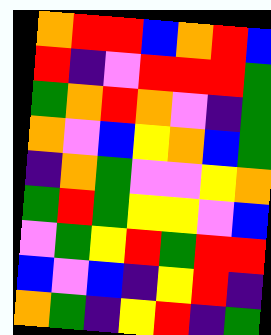[["orange", "red", "red", "blue", "orange", "red", "blue"], ["red", "indigo", "violet", "red", "red", "red", "green"], ["green", "orange", "red", "orange", "violet", "indigo", "green"], ["orange", "violet", "blue", "yellow", "orange", "blue", "green"], ["indigo", "orange", "green", "violet", "violet", "yellow", "orange"], ["green", "red", "green", "yellow", "yellow", "violet", "blue"], ["violet", "green", "yellow", "red", "green", "red", "red"], ["blue", "violet", "blue", "indigo", "yellow", "red", "indigo"], ["orange", "green", "indigo", "yellow", "red", "indigo", "green"]]